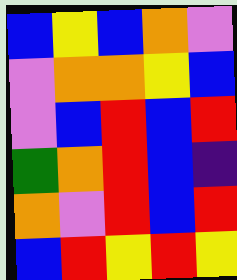[["blue", "yellow", "blue", "orange", "violet"], ["violet", "orange", "orange", "yellow", "blue"], ["violet", "blue", "red", "blue", "red"], ["green", "orange", "red", "blue", "indigo"], ["orange", "violet", "red", "blue", "red"], ["blue", "red", "yellow", "red", "yellow"]]